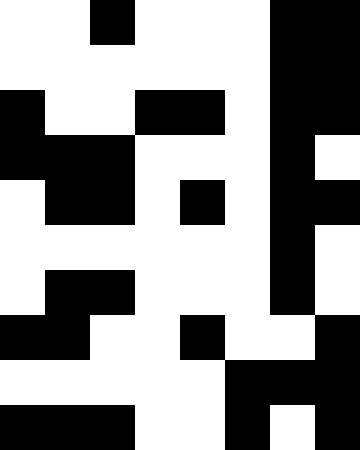[["white", "white", "black", "white", "white", "white", "black", "black"], ["white", "white", "white", "white", "white", "white", "black", "black"], ["black", "white", "white", "black", "black", "white", "black", "black"], ["black", "black", "black", "white", "white", "white", "black", "white"], ["white", "black", "black", "white", "black", "white", "black", "black"], ["white", "white", "white", "white", "white", "white", "black", "white"], ["white", "black", "black", "white", "white", "white", "black", "white"], ["black", "black", "white", "white", "black", "white", "white", "black"], ["white", "white", "white", "white", "white", "black", "black", "black"], ["black", "black", "black", "white", "white", "black", "white", "black"]]